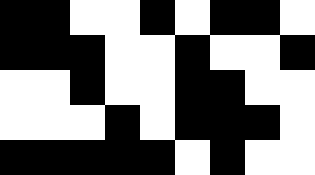[["black", "black", "white", "white", "black", "white", "black", "black", "white"], ["black", "black", "black", "white", "white", "black", "white", "white", "black"], ["white", "white", "black", "white", "white", "black", "black", "white", "white"], ["white", "white", "white", "black", "white", "black", "black", "black", "white"], ["black", "black", "black", "black", "black", "white", "black", "white", "white"]]